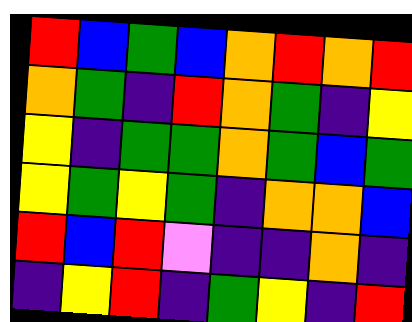[["red", "blue", "green", "blue", "orange", "red", "orange", "red"], ["orange", "green", "indigo", "red", "orange", "green", "indigo", "yellow"], ["yellow", "indigo", "green", "green", "orange", "green", "blue", "green"], ["yellow", "green", "yellow", "green", "indigo", "orange", "orange", "blue"], ["red", "blue", "red", "violet", "indigo", "indigo", "orange", "indigo"], ["indigo", "yellow", "red", "indigo", "green", "yellow", "indigo", "red"]]